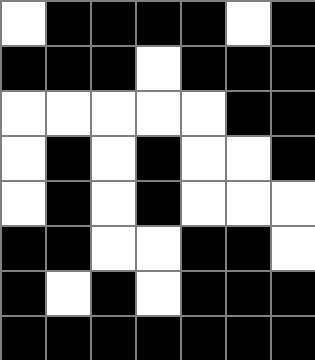[["white", "black", "black", "black", "black", "white", "black"], ["black", "black", "black", "white", "black", "black", "black"], ["white", "white", "white", "white", "white", "black", "black"], ["white", "black", "white", "black", "white", "white", "black"], ["white", "black", "white", "black", "white", "white", "white"], ["black", "black", "white", "white", "black", "black", "white"], ["black", "white", "black", "white", "black", "black", "black"], ["black", "black", "black", "black", "black", "black", "black"]]